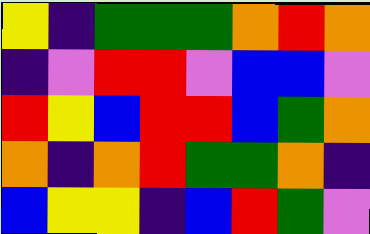[["yellow", "indigo", "green", "green", "green", "orange", "red", "orange"], ["indigo", "violet", "red", "red", "violet", "blue", "blue", "violet"], ["red", "yellow", "blue", "red", "red", "blue", "green", "orange"], ["orange", "indigo", "orange", "red", "green", "green", "orange", "indigo"], ["blue", "yellow", "yellow", "indigo", "blue", "red", "green", "violet"]]